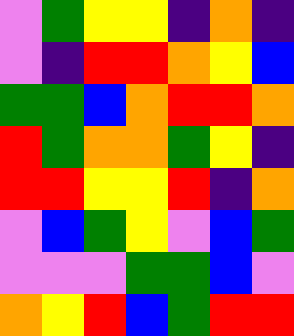[["violet", "green", "yellow", "yellow", "indigo", "orange", "indigo"], ["violet", "indigo", "red", "red", "orange", "yellow", "blue"], ["green", "green", "blue", "orange", "red", "red", "orange"], ["red", "green", "orange", "orange", "green", "yellow", "indigo"], ["red", "red", "yellow", "yellow", "red", "indigo", "orange"], ["violet", "blue", "green", "yellow", "violet", "blue", "green"], ["violet", "violet", "violet", "green", "green", "blue", "violet"], ["orange", "yellow", "red", "blue", "green", "red", "red"]]